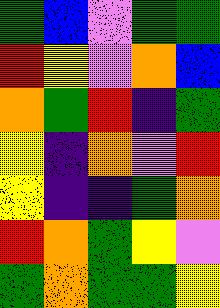[["green", "blue", "violet", "green", "green"], ["red", "yellow", "violet", "orange", "blue"], ["orange", "green", "red", "indigo", "green"], ["yellow", "indigo", "orange", "violet", "red"], ["yellow", "indigo", "indigo", "green", "orange"], ["red", "orange", "green", "yellow", "violet"], ["green", "orange", "green", "green", "yellow"]]